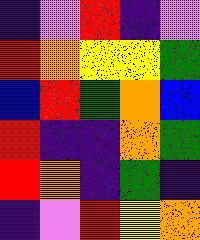[["indigo", "violet", "red", "indigo", "violet"], ["red", "orange", "yellow", "yellow", "green"], ["blue", "red", "green", "orange", "blue"], ["red", "indigo", "indigo", "orange", "green"], ["red", "orange", "indigo", "green", "indigo"], ["indigo", "violet", "red", "yellow", "orange"]]